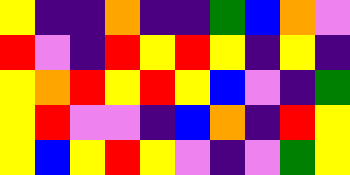[["yellow", "indigo", "indigo", "orange", "indigo", "indigo", "green", "blue", "orange", "violet"], ["red", "violet", "indigo", "red", "yellow", "red", "yellow", "indigo", "yellow", "indigo"], ["yellow", "orange", "red", "yellow", "red", "yellow", "blue", "violet", "indigo", "green"], ["yellow", "red", "violet", "violet", "indigo", "blue", "orange", "indigo", "red", "yellow"], ["yellow", "blue", "yellow", "red", "yellow", "violet", "indigo", "violet", "green", "yellow"]]